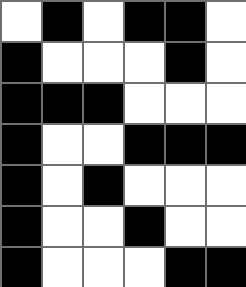[["white", "black", "white", "black", "black", "white"], ["black", "white", "white", "white", "black", "white"], ["black", "black", "black", "white", "white", "white"], ["black", "white", "white", "black", "black", "black"], ["black", "white", "black", "white", "white", "white"], ["black", "white", "white", "black", "white", "white"], ["black", "white", "white", "white", "black", "black"]]